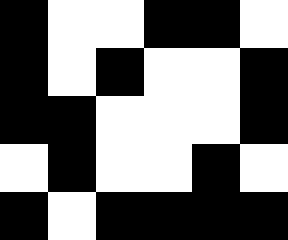[["black", "white", "white", "black", "black", "white"], ["black", "white", "black", "white", "white", "black"], ["black", "black", "white", "white", "white", "black"], ["white", "black", "white", "white", "black", "white"], ["black", "white", "black", "black", "black", "black"]]